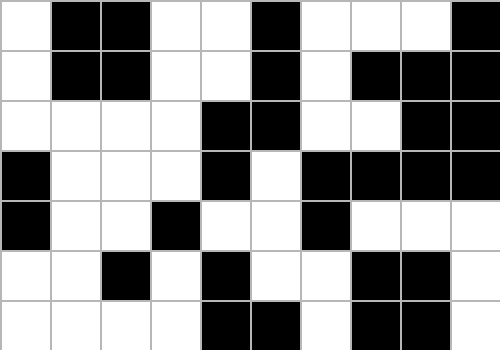[["white", "black", "black", "white", "white", "black", "white", "white", "white", "black"], ["white", "black", "black", "white", "white", "black", "white", "black", "black", "black"], ["white", "white", "white", "white", "black", "black", "white", "white", "black", "black"], ["black", "white", "white", "white", "black", "white", "black", "black", "black", "black"], ["black", "white", "white", "black", "white", "white", "black", "white", "white", "white"], ["white", "white", "black", "white", "black", "white", "white", "black", "black", "white"], ["white", "white", "white", "white", "black", "black", "white", "black", "black", "white"]]